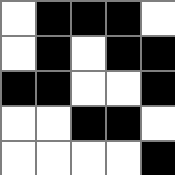[["white", "black", "black", "black", "white"], ["white", "black", "white", "black", "black"], ["black", "black", "white", "white", "black"], ["white", "white", "black", "black", "white"], ["white", "white", "white", "white", "black"]]